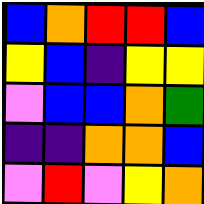[["blue", "orange", "red", "red", "blue"], ["yellow", "blue", "indigo", "yellow", "yellow"], ["violet", "blue", "blue", "orange", "green"], ["indigo", "indigo", "orange", "orange", "blue"], ["violet", "red", "violet", "yellow", "orange"]]